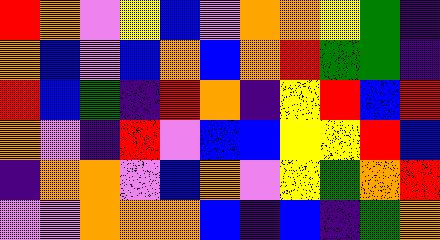[["red", "orange", "violet", "yellow", "blue", "violet", "orange", "orange", "yellow", "green", "indigo"], ["orange", "blue", "violet", "blue", "orange", "blue", "orange", "red", "green", "green", "indigo"], ["red", "blue", "green", "indigo", "red", "orange", "indigo", "yellow", "red", "blue", "red"], ["orange", "violet", "indigo", "red", "violet", "blue", "blue", "yellow", "yellow", "red", "blue"], ["indigo", "orange", "orange", "violet", "blue", "orange", "violet", "yellow", "green", "orange", "red"], ["violet", "violet", "orange", "orange", "orange", "blue", "indigo", "blue", "indigo", "green", "orange"]]